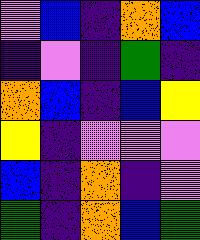[["violet", "blue", "indigo", "orange", "blue"], ["indigo", "violet", "indigo", "green", "indigo"], ["orange", "blue", "indigo", "blue", "yellow"], ["yellow", "indigo", "violet", "violet", "violet"], ["blue", "indigo", "orange", "indigo", "violet"], ["green", "indigo", "orange", "blue", "green"]]